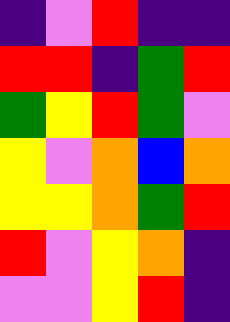[["indigo", "violet", "red", "indigo", "indigo"], ["red", "red", "indigo", "green", "red"], ["green", "yellow", "red", "green", "violet"], ["yellow", "violet", "orange", "blue", "orange"], ["yellow", "yellow", "orange", "green", "red"], ["red", "violet", "yellow", "orange", "indigo"], ["violet", "violet", "yellow", "red", "indigo"]]